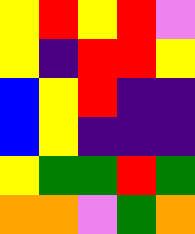[["yellow", "red", "yellow", "red", "violet"], ["yellow", "indigo", "red", "red", "yellow"], ["blue", "yellow", "red", "indigo", "indigo"], ["blue", "yellow", "indigo", "indigo", "indigo"], ["yellow", "green", "green", "red", "green"], ["orange", "orange", "violet", "green", "orange"]]